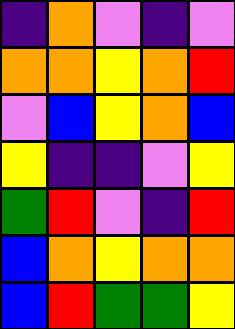[["indigo", "orange", "violet", "indigo", "violet"], ["orange", "orange", "yellow", "orange", "red"], ["violet", "blue", "yellow", "orange", "blue"], ["yellow", "indigo", "indigo", "violet", "yellow"], ["green", "red", "violet", "indigo", "red"], ["blue", "orange", "yellow", "orange", "orange"], ["blue", "red", "green", "green", "yellow"]]